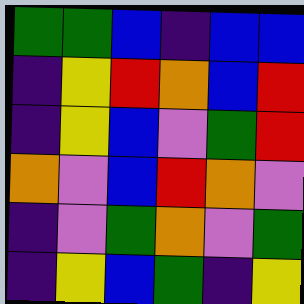[["green", "green", "blue", "indigo", "blue", "blue"], ["indigo", "yellow", "red", "orange", "blue", "red"], ["indigo", "yellow", "blue", "violet", "green", "red"], ["orange", "violet", "blue", "red", "orange", "violet"], ["indigo", "violet", "green", "orange", "violet", "green"], ["indigo", "yellow", "blue", "green", "indigo", "yellow"]]